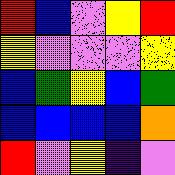[["red", "blue", "violet", "yellow", "red"], ["yellow", "violet", "violet", "violet", "yellow"], ["blue", "green", "yellow", "blue", "green"], ["blue", "blue", "blue", "blue", "orange"], ["red", "violet", "yellow", "indigo", "violet"]]